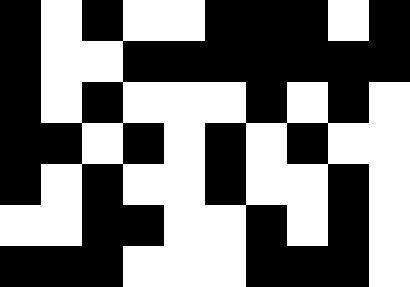[["black", "white", "black", "white", "white", "black", "black", "black", "white", "black"], ["black", "white", "white", "black", "black", "black", "black", "black", "black", "black"], ["black", "white", "black", "white", "white", "white", "black", "white", "black", "white"], ["black", "black", "white", "black", "white", "black", "white", "black", "white", "white"], ["black", "white", "black", "white", "white", "black", "white", "white", "black", "white"], ["white", "white", "black", "black", "white", "white", "black", "white", "black", "white"], ["black", "black", "black", "white", "white", "white", "black", "black", "black", "white"]]